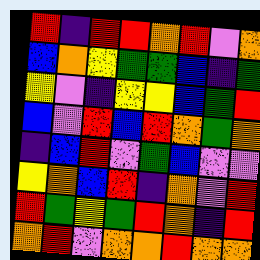[["red", "indigo", "red", "red", "orange", "red", "violet", "orange"], ["blue", "orange", "yellow", "green", "green", "blue", "indigo", "green"], ["yellow", "violet", "indigo", "yellow", "yellow", "blue", "green", "red"], ["blue", "violet", "red", "blue", "red", "orange", "green", "orange"], ["indigo", "blue", "red", "violet", "green", "blue", "violet", "violet"], ["yellow", "orange", "blue", "red", "indigo", "orange", "violet", "red"], ["red", "green", "yellow", "green", "red", "orange", "indigo", "red"], ["orange", "red", "violet", "orange", "orange", "red", "orange", "orange"]]